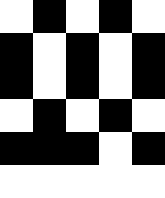[["white", "black", "white", "black", "white"], ["black", "white", "black", "white", "black"], ["black", "white", "black", "white", "black"], ["white", "black", "white", "black", "white"], ["black", "black", "black", "white", "black"], ["white", "white", "white", "white", "white"]]